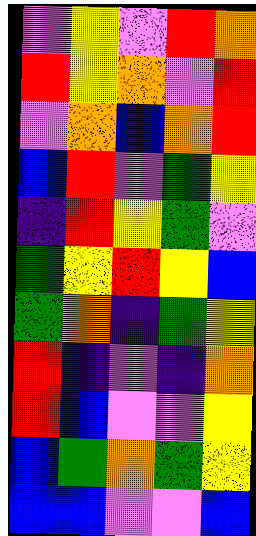[["violet", "yellow", "violet", "red", "orange"], ["red", "yellow", "orange", "violet", "red"], ["violet", "orange", "blue", "orange", "red"], ["blue", "red", "violet", "green", "yellow"], ["indigo", "red", "yellow", "green", "violet"], ["green", "yellow", "red", "yellow", "blue"], ["green", "orange", "indigo", "green", "yellow"], ["red", "indigo", "violet", "indigo", "orange"], ["red", "blue", "violet", "violet", "yellow"], ["blue", "green", "orange", "green", "yellow"], ["blue", "blue", "violet", "violet", "blue"]]